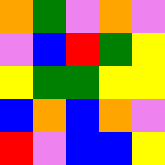[["orange", "green", "violet", "orange", "violet"], ["violet", "blue", "red", "green", "yellow"], ["yellow", "green", "green", "yellow", "yellow"], ["blue", "orange", "blue", "orange", "violet"], ["red", "violet", "blue", "blue", "yellow"]]